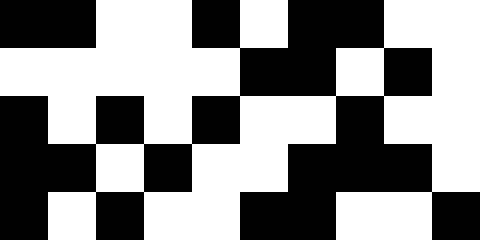[["black", "black", "white", "white", "black", "white", "black", "black", "white", "white"], ["white", "white", "white", "white", "white", "black", "black", "white", "black", "white"], ["black", "white", "black", "white", "black", "white", "white", "black", "white", "white"], ["black", "black", "white", "black", "white", "white", "black", "black", "black", "white"], ["black", "white", "black", "white", "white", "black", "black", "white", "white", "black"]]